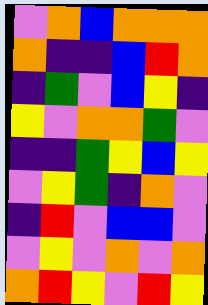[["violet", "orange", "blue", "orange", "orange", "orange"], ["orange", "indigo", "indigo", "blue", "red", "orange"], ["indigo", "green", "violet", "blue", "yellow", "indigo"], ["yellow", "violet", "orange", "orange", "green", "violet"], ["indigo", "indigo", "green", "yellow", "blue", "yellow"], ["violet", "yellow", "green", "indigo", "orange", "violet"], ["indigo", "red", "violet", "blue", "blue", "violet"], ["violet", "yellow", "violet", "orange", "violet", "orange"], ["orange", "red", "yellow", "violet", "red", "yellow"]]